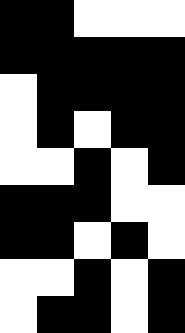[["black", "black", "white", "white", "white"], ["black", "black", "black", "black", "black"], ["white", "black", "black", "black", "black"], ["white", "black", "white", "black", "black"], ["white", "white", "black", "white", "black"], ["black", "black", "black", "white", "white"], ["black", "black", "white", "black", "white"], ["white", "white", "black", "white", "black"], ["white", "black", "black", "white", "black"]]